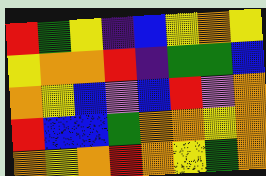[["red", "green", "yellow", "indigo", "blue", "yellow", "orange", "yellow"], ["yellow", "orange", "orange", "red", "indigo", "green", "green", "blue"], ["orange", "yellow", "blue", "violet", "blue", "red", "violet", "orange"], ["red", "blue", "blue", "green", "orange", "orange", "yellow", "orange"], ["orange", "yellow", "orange", "red", "orange", "yellow", "green", "orange"]]